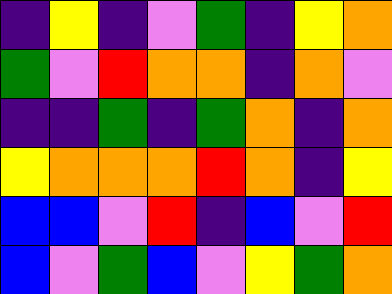[["indigo", "yellow", "indigo", "violet", "green", "indigo", "yellow", "orange"], ["green", "violet", "red", "orange", "orange", "indigo", "orange", "violet"], ["indigo", "indigo", "green", "indigo", "green", "orange", "indigo", "orange"], ["yellow", "orange", "orange", "orange", "red", "orange", "indigo", "yellow"], ["blue", "blue", "violet", "red", "indigo", "blue", "violet", "red"], ["blue", "violet", "green", "blue", "violet", "yellow", "green", "orange"]]